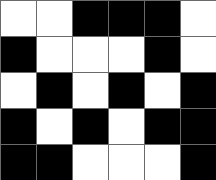[["white", "white", "black", "black", "black", "white"], ["black", "white", "white", "white", "black", "white"], ["white", "black", "white", "black", "white", "black"], ["black", "white", "black", "white", "black", "black"], ["black", "black", "white", "white", "white", "black"]]